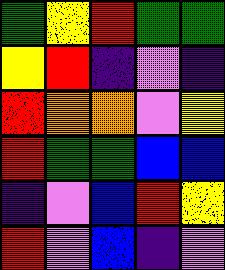[["green", "yellow", "red", "green", "green"], ["yellow", "red", "indigo", "violet", "indigo"], ["red", "orange", "orange", "violet", "yellow"], ["red", "green", "green", "blue", "blue"], ["indigo", "violet", "blue", "red", "yellow"], ["red", "violet", "blue", "indigo", "violet"]]